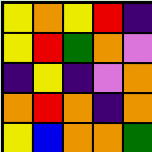[["yellow", "orange", "yellow", "red", "indigo"], ["yellow", "red", "green", "orange", "violet"], ["indigo", "yellow", "indigo", "violet", "orange"], ["orange", "red", "orange", "indigo", "orange"], ["yellow", "blue", "orange", "orange", "green"]]